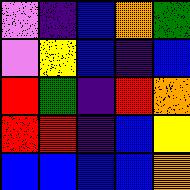[["violet", "indigo", "blue", "orange", "green"], ["violet", "yellow", "blue", "indigo", "blue"], ["red", "green", "indigo", "red", "orange"], ["red", "red", "indigo", "blue", "yellow"], ["blue", "blue", "blue", "blue", "orange"]]